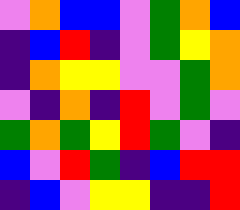[["violet", "orange", "blue", "blue", "violet", "green", "orange", "blue"], ["indigo", "blue", "red", "indigo", "violet", "green", "yellow", "orange"], ["indigo", "orange", "yellow", "yellow", "violet", "violet", "green", "orange"], ["violet", "indigo", "orange", "indigo", "red", "violet", "green", "violet"], ["green", "orange", "green", "yellow", "red", "green", "violet", "indigo"], ["blue", "violet", "red", "green", "indigo", "blue", "red", "red"], ["indigo", "blue", "violet", "yellow", "yellow", "indigo", "indigo", "red"]]